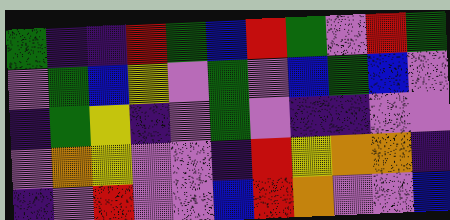[["green", "indigo", "indigo", "red", "green", "blue", "red", "green", "violet", "red", "green"], ["violet", "green", "blue", "yellow", "violet", "green", "violet", "blue", "green", "blue", "violet"], ["indigo", "green", "yellow", "indigo", "violet", "green", "violet", "indigo", "indigo", "violet", "violet"], ["violet", "orange", "yellow", "violet", "violet", "indigo", "red", "yellow", "orange", "orange", "indigo"], ["indigo", "violet", "red", "violet", "violet", "blue", "red", "orange", "violet", "violet", "blue"]]